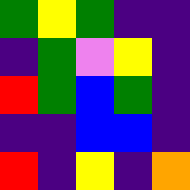[["green", "yellow", "green", "indigo", "indigo"], ["indigo", "green", "violet", "yellow", "indigo"], ["red", "green", "blue", "green", "indigo"], ["indigo", "indigo", "blue", "blue", "indigo"], ["red", "indigo", "yellow", "indigo", "orange"]]